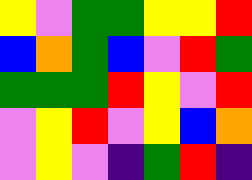[["yellow", "violet", "green", "green", "yellow", "yellow", "red"], ["blue", "orange", "green", "blue", "violet", "red", "green"], ["green", "green", "green", "red", "yellow", "violet", "red"], ["violet", "yellow", "red", "violet", "yellow", "blue", "orange"], ["violet", "yellow", "violet", "indigo", "green", "red", "indigo"]]